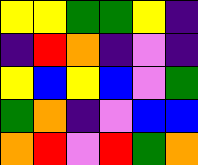[["yellow", "yellow", "green", "green", "yellow", "indigo"], ["indigo", "red", "orange", "indigo", "violet", "indigo"], ["yellow", "blue", "yellow", "blue", "violet", "green"], ["green", "orange", "indigo", "violet", "blue", "blue"], ["orange", "red", "violet", "red", "green", "orange"]]